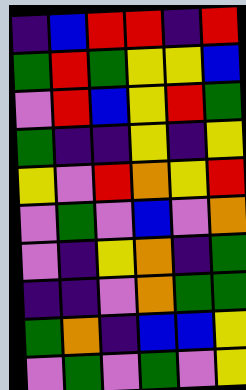[["indigo", "blue", "red", "red", "indigo", "red"], ["green", "red", "green", "yellow", "yellow", "blue"], ["violet", "red", "blue", "yellow", "red", "green"], ["green", "indigo", "indigo", "yellow", "indigo", "yellow"], ["yellow", "violet", "red", "orange", "yellow", "red"], ["violet", "green", "violet", "blue", "violet", "orange"], ["violet", "indigo", "yellow", "orange", "indigo", "green"], ["indigo", "indigo", "violet", "orange", "green", "green"], ["green", "orange", "indigo", "blue", "blue", "yellow"], ["violet", "green", "violet", "green", "violet", "yellow"]]